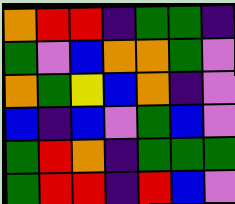[["orange", "red", "red", "indigo", "green", "green", "indigo"], ["green", "violet", "blue", "orange", "orange", "green", "violet"], ["orange", "green", "yellow", "blue", "orange", "indigo", "violet"], ["blue", "indigo", "blue", "violet", "green", "blue", "violet"], ["green", "red", "orange", "indigo", "green", "green", "green"], ["green", "red", "red", "indigo", "red", "blue", "violet"]]